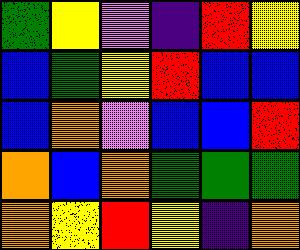[["green", "yellow", "violet", "indigo", "red", "yellow"], ["blue", "green", "yellow", "red", "blue", "blue"], ["blue", "orange", "violet", "blue", "blue", "red"], ["orange", "blue", "orange", "green", "green", "green"], ["orange", "yellow", "red", "yellow", "indigo", "orange"]]